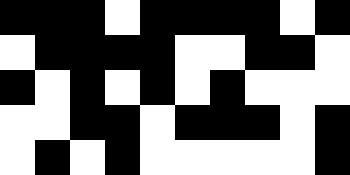[["black", "black", "black", "white", "black", "black", "black", "black", "white", "black"], ["white", "black", "black", "black", "black", "white", "white", "black", "black", "white"], ["black", "white", "black", "white", "black", "white", "black", "white", "white", "white"], ["white", "white", "black", "black", "white", "black", "black", "black", "white", "black"], ["white", "black", "white", "black", "white", "white", "white", "white", "white", "black"]]